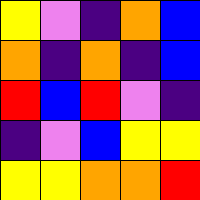[["yellow", "violet", "indigo", "orange", "blue"], ["orange", "indigo", "orange", "indigo", "blue"], ["red", "blue", "red", "violet", "indigo"], ["indigo", "violet", "blue", "yellow", "yellow"], ["yellow", "yellow", "orange", "orange", "red"]]